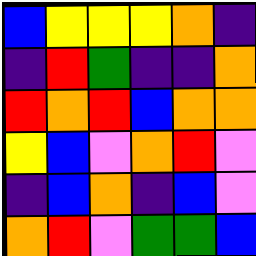[["blue", "yellow", "yellow", "yellow", "orange", "indigo"], ["indigo", "red", "green", "indigo", "indigo", "orange"], ["red", "orange", "red", "blue", "orange", "orange"], ["yellow", "blue", "violet", "orange", "red", "violet"], ["indigo", "blue", "orange", "indigo", "blue", "violet"], ["orange", "red", "violet", "green", "green", "blue"]]